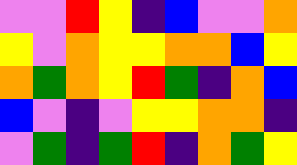[["violet", "violet", "red", "yellow", "indigo", "blue", "violet", "violet", "orange"], ["yellow", "violet", "orange", "yellow", "yellow", "orange", "orange", "blue", "yellow"], ["orange", "green", "orange", "yellow", "red", "green", "indigo", "orange", "blue"], ["blue", "violet", "indigo", "violet", "yellow", "yellow", "orange", "orange", "indigo"], ["violet", "green", "indigo", "green", "red", "indigo", "orange", "green", "yellow"]]